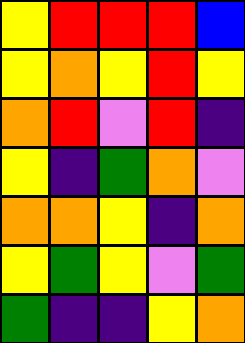[["yellow", "red", "red", "red", "blue"], ["yellow", "orange", "yellow", "red", "yellow"], ["orange", "red", "violet", "red", "indigo"], ["yellow", "indigo", "green", "orange", "violet"], ["orange", "orange", "yellow", "indigo", "orange"], ["yellow", "green", "yellow", "violet", "green"], ["green", "indigo", "indigo", "yellow", "orange"]]